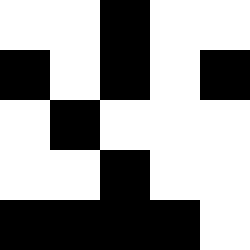[["white", "white", "black", "white", "white"], ["black", "white", "black", "white", "black"], ["white", "black", "white", "white", "white"], ["white", "white", "black", "white", "white"], ["black", "black", "black", "black", "white"]]